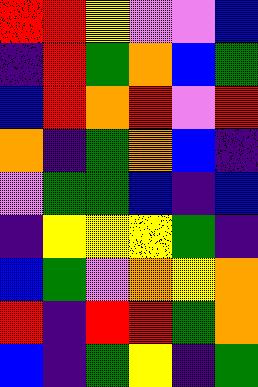[["red", "red", "yellow", "violet", "violet", "blue"], ["indigo", "red", "green", "orange", "blue", "green"], ["blue", "red", "orange", "red", "violet", "red"], ["orange", "indigo", "green", "orange", "blue", "indigo"], ["violet", "green", "green", "blue", "indigo", "blue"], ["indigo", "yellow", "yellow", "yellow", "green", "indigo"], ["blue", "green", "violet", "orange", "yellow", "orange"], ["red", "indigo", "red", "red", "green", "orange"], ["blue", "indigo", "green", "yellow", "indigo", "green"]]